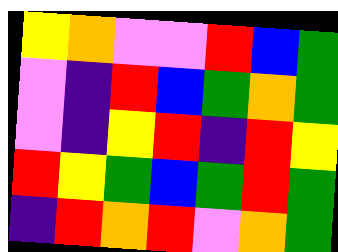[["yellow", "orange", "violet", "violet", "red", "blue", "green"], ["violet", "indigo", "red", "blue", "green", "orange", "green"], ["violet", "indigo", "yellow", "red", "indigo", "red", "yellow"], ["red", "yellow", "green", "blue", "green", "red", "green"], ["indigo", "red", "orange", "red", "violet", "orange", "green"]]